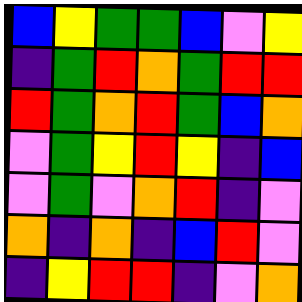[["blue", "yellow", "green", "green", "blue", "violet", "yellow"], ["indigo", "green", "red", "orange", "green", "red", "red"], ["red", "green", "orange", "red", "green", "blue", "orange"], ["violet", "green", "yellow", "red", "yellow", "indigo", "blue"], ["violet", "green", "violet", "orange", "red", "indigo", "violet"], ["orange", "indigo", "orange", "indigo", "blue", "red", "violet"], ["indigo", "yellow", "red", "red", "indigo", "violet", "orange"]]